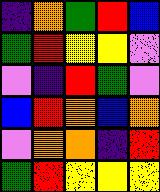[["indigo", "orange", "green", "red", "blue"], ["green", "red", "yellow", "yellow", "violet"], ["violet", "indigo", "red", "green", "violet"], ["blue", "red", "orange", "blue", "orange"], ["violet", "orange", "orange", "indigo", "red"], ["green", "red", "yellow", "yellow", "yellow"]]